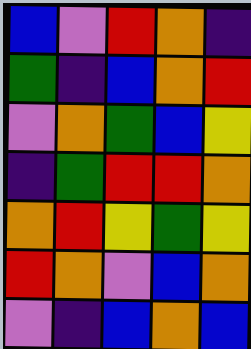[["blue", "violet", "red", "orange", "indigo"], ["green", "indigo", "blue", "orange", "red"], ["violet", "orange", "green", "blue", "yellow"], ["indigo", "green", "red", "red", "orange"], ["orange", "red", "yellow", "green", "yellow"], ["red", "orange", "violet", "blue", "orange"], ["violet", "indigo", "blue", "orange", "blue"]]